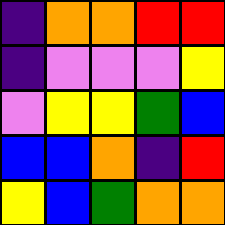[["indigo", "orange", "orange", "red", "red"], ["indigo", "violet", "violet", "violet", "yellow"], ["violet", "yellow", "yellow", "green", "blue"], ["blue", "blue", "orange", "indigo", "red"], ["yellow", "blue", "green", "orange", "orange"]]